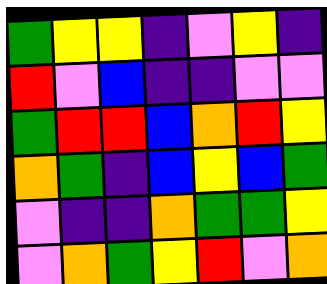[["green", "yellow", "yellow", "indigo", "violet", "yellow", "indigo"], ["red", "violet", "blue", "indigo", "indigo", "violet", "violet"], ["green", "red", "red", "blue", "orange", "red", "yellow"], ["orange", "green", "indigo", "blue", "yellow", "blue", "green"], ["violet", "indigo", "indigo", "orange", "green", "green", "yellow"], ["violet", "orange", "green", "yellow", "red", "violet", "orange"]]